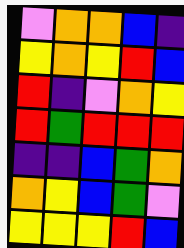[["violet", "orange", "orange", "blue", "indigo"], ["yellow", "orange", "yellow", "red", "blue"], ["red", "indigo", "violet", "orange", "yellow"], ["red", "green", "red", "red", "red"], ["indigo", "indigo", "blue", "green", "orange"], ["orange", "yellow", "blue", "green", "violet"], ["yellow", "yellow", "yellow", "red", "blue"]]